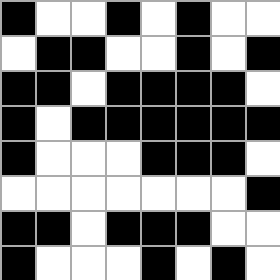[["black", "white", "white", "black", "white", "black", "white", "white"], ["white", "black", "black", "white", "white", "black", "white", "black"], ["black", "black", "white", "black", "black", "black", "black", "white"], ["black", "white", "black", "black", "black", "black", "black", "black"], ["black", "white", "white", "white", "black", "black", "black", "white"], ["white", "white", "white", "white", "white", "white", "white", "black"], ["black", "black", "white", "black", "black", "black", "white", "white"], ["black", "white", "white", "white", "black", "white", "black", "white"]]